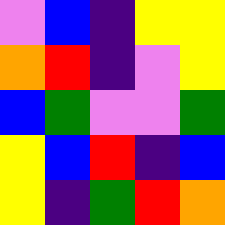[["violet", "blue", "indigo", "yellow", "yellow"], ["orange", "red", "indigo", "violet", "yellow"], ["blue", "green", "violet", "violet", "green"], ["yellow", "blue", "red", "indigo", "blue"], ["yellow", "indigo", "green", "red", "orange"]]